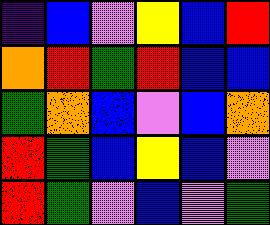[["indigo", "blue", "violet", "yellow", "blue", "red"], ["orange", "red", "green", "red", "blue", "blue"], ["green", "orange", "blue", "violet", "blue", "orange"], ["red", "green", "blue", "yellow", "blue", "violet"], ["red", "green", "violet", "blue", "violet", "green"]]